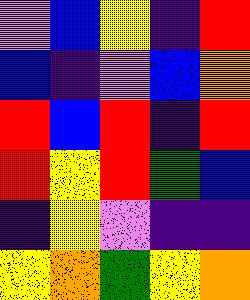[["violet", "blue", "yellow", "indigo", "red"], ["blue", "indigo", "violet", "blue", "orange"], ["red", "blue", "red", "indigo", "red"], ["red", "yellow", "red", "green", "blue"], ["indigo", "yellow", "violet", "indigo", "indigo"], ["yellow", "orange", "green", "yellow", "orange"]]